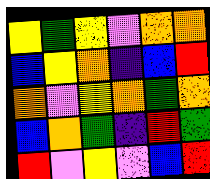[["yellow", "green", "yellow", "violet", "orange", "orange"], ["blue", "yellow", "orange", "indigo", "blue", "red"], ["orange", "violet", "yellow", "orange", "green", "orange"], ["blue", "orange", "green", "indigo", "red", "green"], ["red", "violet", "yellow", "violet", "blue", "red"]]